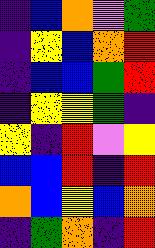[["indigo", "blue", "orange", "violet", "green"], ["indigo", "yellow", "blue", "orange", "red"], ["indigo", "blue", "blue", "green", "red"], ["indigo", "yellow", "yellow", "green", "indigo"], ["yellow", "indigo", "red", "violet", "yellow"], ["blue", "blue", "red", "indigo", "red"], ["orange", "blue", "yellow", "blue", "orange"], ["indigo", "green", "orange", "indigo", "red"]]